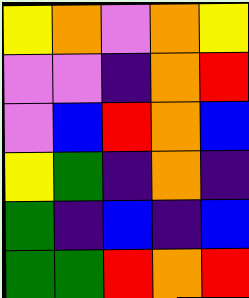[["yellow", "orange", "violet", "orange", "yellow"], ["violet", "violet", "indigo", "orange", "red"], ["violet", "blue", "red", "orange", "blue"], ["yellow", "green", "indigo", "orange", "indigo"], ["green", "indigo", "blue", "indigo", "blue"], ["green", "green", "red", "orange", "red"]]